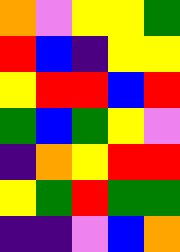[["orange", "violet", "yellow", "yellow", "green"], ["red", "blue", "indigo", "yellow", "yellow"], ["yellow", "red", "red", "blue", "red"], ["green", "blue", "green", "yellow", "violet"], ["indigo", "orange", "yellow", "red", "red"], ["yellow", "green", "red", "green", "green"], ["indigo", "indigo", "violet", "blue", "orange"]]